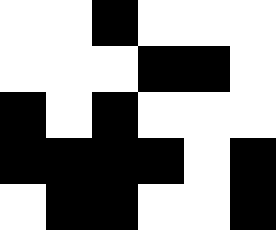[["white", "white", "black", "white", "white", "white"], ["white", "white", "white", "black", "black", "white"], ["black", "white", "black", "white", "white", "white"], ["black", "black", "black", "black", "white", "black"], ["white", "black", "black", "white", "white", "black"]]